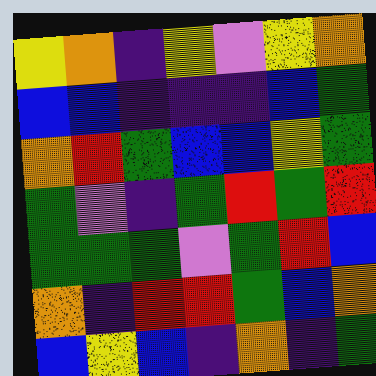[["yellow", "orange", "indigo", "yellow", "violet", "yellow", "orange"], ["blue", "blue", "indigo", "indigo", "indigo", "blue", "green"], ["orange", "red", "green", "blue", "blue", "yellow", "green"], ["green", "violet", "indigo", "green", "red", "green", "red"], ["green", "green", "green", "violet", "green", "red", "blue"], ["orange", "indigo", "red", "red", "green", "blue", "orange"], ["blue", "yellow", "blue", "indigo", "orange", "indigo", "green"]]